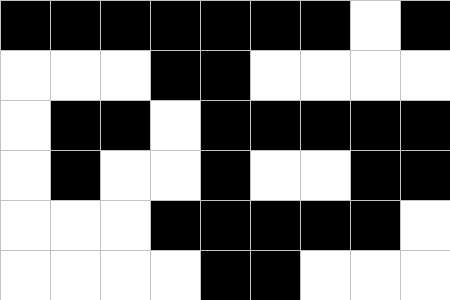[["black", "black", "black", "black", "black", "black", "black", "white", "black"], ["white", "white", "white", "black", "black", "white", "white", "white", "white"], ["white", "black", "black", "white", "black", "black", "black", "black", "black"], ["white", "black", "white", "white", "black", "white", "white", "black", "black"], ["white", "white", "white", "black", "black", "black", "black", "black", "white"], ["white", "white", "white", "white", "black", "black", "white", "white", "white"]]